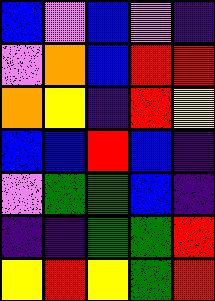[["blue", "violet", "blue", "violet", "indigo"], ["violet", "orange", "blue", "red", "red"], ["orange", "yellow", "indigo", "red", "yellow"], ["blue", "blue", "red", "blue", "indigo"], ["violet", "green", "green", "blue", "indigo"], ["indigo", "indigo", "green", "green", "red"], ["yellow", "red", "yellow", "green", "red"]]